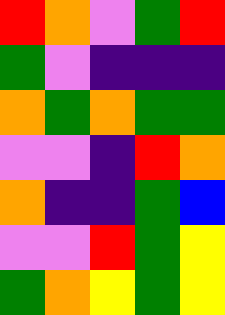[["red", "orange", "violet", "green", "red"], ["green", "violet", "indigo", "indigo", "indigo"], ["orange", "green", "orange", "green", "green"], ["violet", "violet", "indigo", "red", "orange"], ["orange", "indigo", "indigo", "green", "blue"], ["violet", "violet", "red", "green", "yellow"], ["green", "orange", "yellow", "green", "yellow"]]